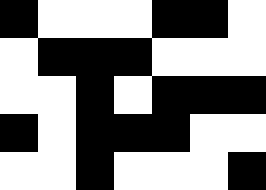[["black", "white", "white", "white", "black", "black", "white"], ["white", "black", "black", "black", "white", "white", "white"], ["white", "white", "black", "white", "black", "black", "black"], ["black", "white", "black", "black", "black", "white", "white"], ["white", "white", "black", "white", "white", "white", "black"]]